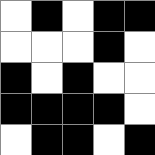[["white", "black", "white", "black", "black"], ["white", "white", "white", "black", "white"], ["black", "white", "black", "white", "white"], ["black", "black", "black", "black", "white"], ["white", "black", "black", "white", "black"]]